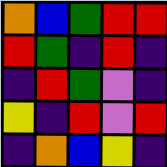[["orange", "blue", "green", "red", "red"], ["red", "green", "indigo", "red", "indigo"], ["indigo", "red", "green", "violet", "indigo"], ["yellow", "indigo", "red", "violet", "red"], ["indigo", "orange", "blue", "yellow", "indigo"]]